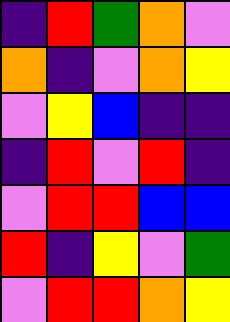[["indigo", "red", "green", "orange", "violet"], ["orange", "indigo", "violet", "orange", "yellow"], ["violet", "yellow", "blue", "indigo", "indigo"], ["indigo", "red", "violet", "red", "indigo"], ["violet", "red", "red", "blue", "blue"], ["red", "indigo", "yellow", "violet", "green"], ["violet", "red", "red", "orange", "yellow"]]